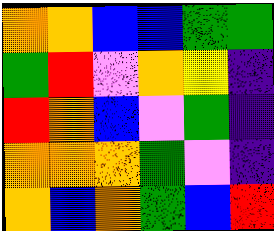[["orange", "orange", "blue", "blue", "green", "green"], ["green", "red", "violet", "orange", "yellow", "indigo"], ["red", "orange", "blue", "violet", "green", "indigo"], ["orange", "orange", "orange", "green", "violet", "indigo"], ["orange", "blue", "orange", "green", "blue", "red"]]